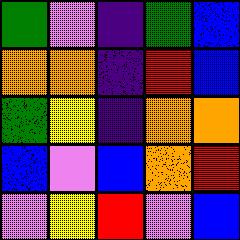[["green", "violet", "indigo", "green", "blue"], ["orange", "orange", "indigo", "red", "blue"], ["green", "yellow", "indigo", "orange", "orange"], ["blue", "violet", "blue", "orange", "red"], ["violet", "yellow", "red", "violet", "blue"]]